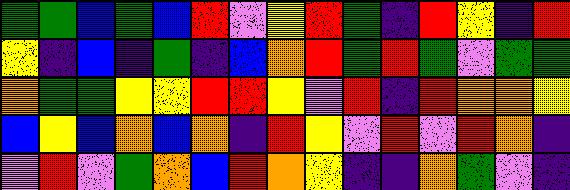[["green", "green", "blue", "green", "blue", "red", "violet", "yellow", "red", "green", "indigo", "red", "yellow", "indigo", "red"], ["yellow", "indigo", "blue", "indigo", "green", "indigo", "blue", "orange", "red", "green", "red", "green", "violet", "green", "green"], ["orange", "green", "green", "yellow", "yellow", "red", "red", "yellow", "violet", "red", "indigo", "red", "orange", "orange", "yellow"], ["blue", "yellow", "blue", "orange", "blue", "orange", "indigo", "red", "yellow", "violet", "red", "violet", "red", "orange", "indigo"], ["violet", "red", "violet", "green", "orange", "blue", "red", "orange", "yellow", "indigo", "indigo", "orange", "green", "violet", "indigo"]]